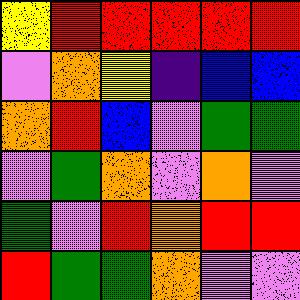[["yellow", "red", "red", "red", "red", "red"], ["violet", "orange", "yellow", "indigo", "blue", "blue"], ["orange", "red", "blue", "violet", "green", "green"], ["violet", "green", "orange", "violet", "orange", "violet"], ["green", "violet", "red", "orange", "red", "red"], ["red", "green", "green", "orange", "violet", "violet"]]